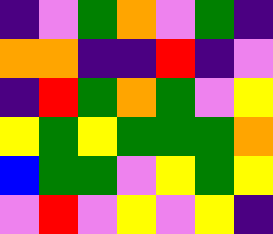[["indigo", "violet", "green", "orange", "violet", "green", "indigo"], ["orange", "orange", "indigo", "indigo", "red", "indigo", "violet"], ["indigo", "red", "green", "orange", "green", "violet", "yellow"], ["yellow", "green", "yellow", "green", "green", "green", "orange"], ["blue", "green", "green", "violet", "yellow", "green", "yellow"], ["violet", "red", "violet", "yellow", "violet", "yellow", "indigo"]]